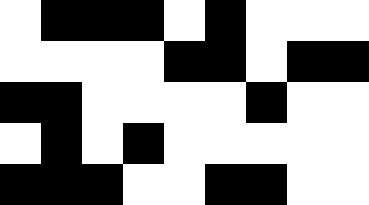[["white", "black", "black", "black", "white", "black", "white", "white", "white"], ["white", "white", "white", "white", "black", "black", "white", "black", "black"], ["black", "black", "white", "white", "white", "white", "black", "white", "white"], ["white", "black", "white", "black", "white", "white", "white", "white", "white"], ["black", "black", "black", "white", "white", "black", "black", "white", "white"]]